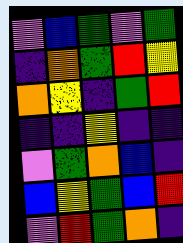[["violet", "blue", "green", "violet", "green"], ["indigo", "orange", "green", "red", "yellow"], ["orange", "yellow", "indigo", "green", "red"], ["indigo", "indigo", "yellow", "indigo", "indigo"], ["violet", "green", "orange", "blue", "indigo"], ["blue", "yellow", "green", "blue", "red"], ["violet", "red", "green", "orange", "indigo"]]